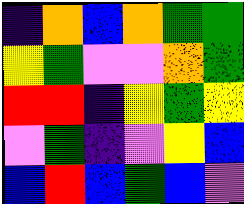[["indigo", "orange", "blue", "orange", "green", "green"], ["yellow", "green", "violet", "violet", "orange", "green"], ["red", "red", "indigo", "yellow", "green", "yellow"], ["violet", "green", "indigo", "violet", "yellow", "blue"], ["blue", "red", "blue", "green", "blue", "violet"]]